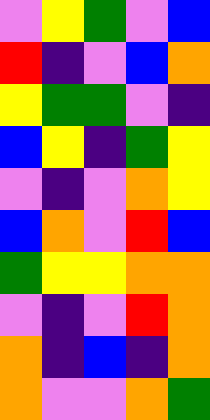[["violet", "yellow", "green", "violet", "blue"], ["red", "indigo", "violet", "blue", "orange"], ["yellow", "green", "green", "violet", "indigo"], ["blue", "yellow", "indigo", "green", "yellow"], ["violet", "indigo", "violet", "orange", "yellow"], ["blue", "orange", "violet", "red", "blue"], ["green", "yellow", "yellow", "orange", "orange"], ["violet", "indigo", "violet", "red", "orange"], ["orange", "indigo", "blue", "indigo", "orange"], ["orange", "violet", "violet", "orange", "green"]]